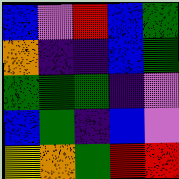[["blue", "violet", "red", "blue", "green"], ["orange", "indigo", "indigo", "blue", "green"], ["green", "green", "green", "indigo", "violet"], ["blue", "green", "indigo", "blue", "violet"], ["yellow", "orange", "green", "red", "red"]]